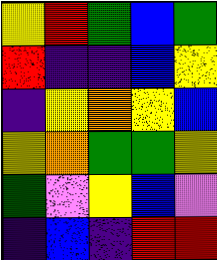[["yellow", "red", "green", "blue", "green"], ["red", "indigo", "indigo", "blue", "yellow"], ["indigo", "yellow", "orange", "yellow", "blue"], ["yellow", "orange", "green", "green", "yellow"], ["green", "violet", "yellow", "blue", "violet"], ["indigo", "blue", "indigo", "red", "red"]]